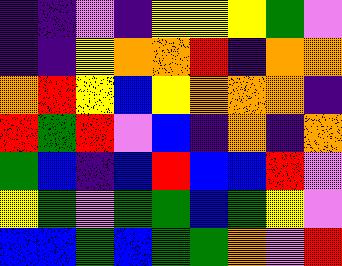[["indigo", "indigo", "violet", "indigo", "yellow", "yellow", "yellow", "green", "violet"], ["indigo", "indigo", "yellow", "orange", "orange", "red", "indigo", "orange", "orange"], ["orange", "red", "yellow", "blue", "yellow", "orange", "orange", "orange", "indigo"], ["red", "green", "red", "violet", "blue", "indigo", "orange", "indigo", "orange"], ["green", "blue", "indigo", "blue", "red", "blue", "blue", "red", "violet"], ["yellow", "green", "violet", "green", "green", "blue", "green", "yellow", "violet"], ["blue", "blue", "green", "blue", "green", "green", "orange", "violet", "red"]]